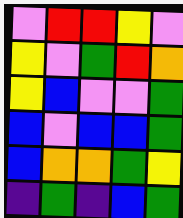[["violet", "red", "red", "yellow", "violet"], ["yellow", "violet", "green", "red", "orange"], ["yellow", "blue", "violet", "violet", "green"], ["blue", "violet", "blue", "blue", "green"], ["blue", "orange", "orange", "green", "yellow"], ["indigo", "green", "indigo", "blue", "green"]]